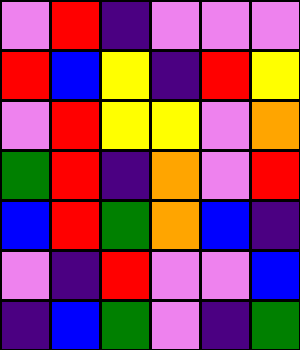[["violet", "red", "indigo", "violet", "violet", "violet"], ["red", "blue", "yellow", "indigo", "red", "yellow"], ["violet", "red", "yellow", "yellow", "violet", "orange"], ["green", "red", "indigo", "orange", "violet", "red"], ["blue", "red", "green", "orange", "blue", "indigo"], ["violet", "indigo", "red", "violet", "violet", "blue"], ["indigo", "blue", "green", "violet", "indigo", "green"]]